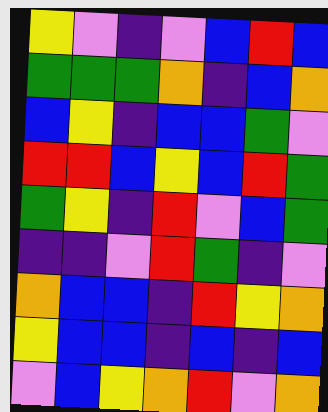[["yellow", "violet", "indigo", "violet", "blue", "red", "blue"], ["green", "green", "green", "orange", "indigo", "blue", "orange"], ["blue", "yellow", "indigo", "blue", "blue", "green", "violet"], ["red", "red", "blue", "yellow", "blue", "red", "green"], ["green", "yellow", "indigo", "red", "violet", "blue", "green"], ["indigo", "indigo", "violet", "red", "green", "indigo", "violet"], ["orange", "blue", "blue", "indigo", "red", "yellow", "orange"], ["yellow", "blue", "blue", "indigo", "blue", "indigo", "blue"], ["violet", "blue", "yellow", "orange", "red", "violet", "orange"]]